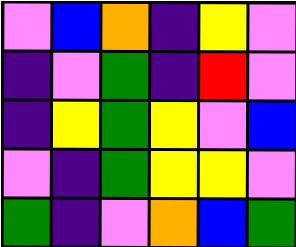[["violet", "blue", "orange", "indigo", "yellow", "violet"], ["indigo", "violet", "green", "indigo", "red", "violet"], ["indigo", "yellow", "green", "yellow", "violet", "blue"], ["violet", "indigo", "green", "yellow", "yellow", "violet"], ["green", "indigo", "violet", "orange", "blue", "green"]]